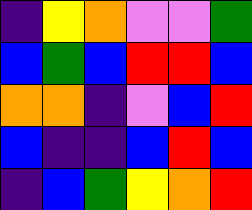[["indigo", "yellow", "orange", "violet", "violet", "green"], ["blue", "green", "blue", "red", "red", "blue"], ["orange", "orange", "indigo", "violet", "blue", "red"], ["blue", "indigo", "indigo", "blue", "red", "blue"], ["indigo", "blue", "green", "yellow", "orange", "red"]]